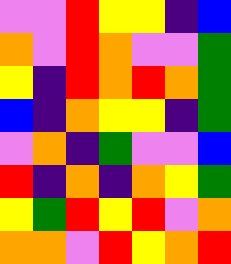[["violet", "violet", "red", "yellow", "yellow", "indigo", "blue"], ["orange", "violet", "red", "orange", "violet", "violet", "green"], ["yellow", "indigo", "red", "orange", "red", "orange", "green"], ["blue", "indigo", "orange", "yellow", "yellow", "indigo", "green"], ["violet", "orange", "indigo", "green", "violet", "violet", "blue"], ["red", "indigo", "orange", "indigo", "orange", "yellow", "green"], ["yellow", "green", "red", "yellow", "red", "violet", "orange"], ["orange", "orange", "violet", "red", "yellow", "orange", "red"]]